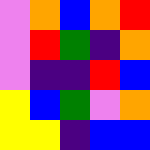[["violet", "orange", "blue", "orange", "red"], ["violet", "red", "green", "indigo", "orange"], ["violet", "indigo", "indigo", "red", "blue"], ["yellow", "blue", "green", "violet", "orange"], ["yellow", "yellow", "indigo", "blue", "blue"]]